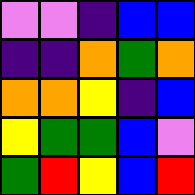[["violet", "violet", "indigo", "blue", "blue"], ["indigo", "indigo", "orange", "green", "orange"], ["orange", "orange", "yellow", "indigo", "blue"], ["yellow", "green", "green", "blue", "violet"], ["green", "red", "yellow", "blue", "red"]]